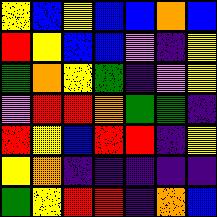[["yellow", "blue", "yellow", "blue", "blue", "orange", "blue"], ["red", "yellow", "blue", "blue", "violet", "indigo", "yellow"], ["green", "orange", "yellow", "green", "indigo", "violet", "yellow"], ["violet", "red", "red", "orange", "green", "green", "indigo"], ["red", "yellow", "blue", "red", "red", "indigo", "yellow"], ["yellow", "orange", "indigo", "indigo", "indigo", "indigo", "indigo"], ["green", "yellow", "red", "red", "indigo", "orange", "blue"]]